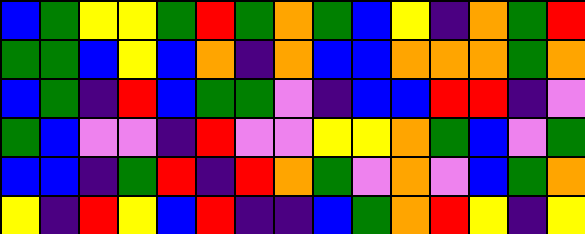[["blue", "green", "yellow", "yellow", "green", "red", "green", "orange", "green", "blue", "yellow", "indigo", "orange", "green", "red"], ["green", "green", "blue", "yellow", "blue", "orange", "indigo", "orange", "blue", "blue", "orange", "orange", "orange", "green", "orange"], ["blue", "green", "indigo", "red", "blue", "green", "green", "violet", "indigo", "blue", "blue", "red", "red", "indigo", "violet"], ["green", "blue", "violet", "violet", "indigo", "red", "violet", "violet", "yellow", "yellow", "orange", "green", "blue", "violet", "green"], ["blue", "blue", "indigo", "green", "red", "indigo", "red", "orange", "green", "violet", "orange", "violet", "blue", "green", "orange"], ["yellow", "indigo", "red", "yellow", "blue", "red", "indigo", "indigo", "blue", "green", "orange", "red", "yellow", "indigo", "yellow"]]